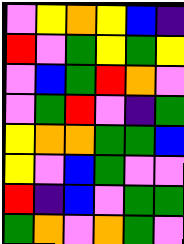[["violet", "yellow", "orange", "yellow", "blue", "indigo"], ["red", "violet", "green", "yellow", "green", "yellow"], ["violet", "blue", "green", "red", "orange", "violet"], ["violet", "green", "red", "violet", "indigo", "green"], ["yellow", "orange", "orange", "green", "green", "blue"], ["yellow", "violet", "blue", "green", "violet", "violet"], ["red", "indigo", "blue", "violet", "green", "green"], ["green", "orange", "violet", "orange", "green", "violet"]]